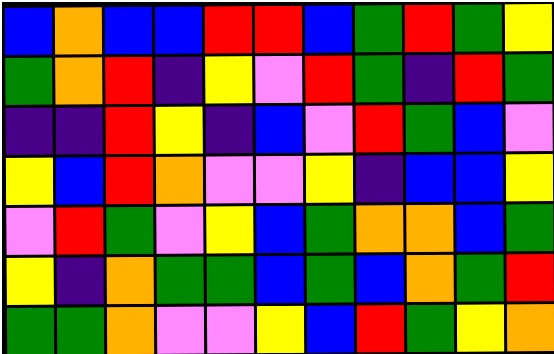[["blue", "orange", "blue", "blue", "red", "red", "blue", "green", "red", "green", "yellow"], ["green", "orange", "red", "indigo", "yellow", "violet", "red", "green", "indigo", "red", "green"], ["indigo", "indigo", "red", "yellow", "indigo", "blue", "violet", "red", "green", "blue", "violet"], ["yellow", "blue", "red", "orange", "violet", "violet", "yellow", "indigo", "blue", "blue", "yellow"], ["violet", "red", "green", "violet", "yellow", "blue", "green", "orange", "orange", "blue", "green"], ["yellow", "indigo", "orange", "green", "green", "blue", "green", "blue", "orange", "green", "red"], ["green", "green", "orange", "violet", "violet", "yellow", "blue", "red", "green", "yellow", "orange"]]